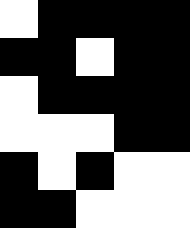[["white", "black", "black", "black", "black"], ["black", "black", "white", "black", "black"], ["white", "black", "black", "black", "black"], ["white", "white", "white", "black", "black"], ["black", "white", "black", "white", "white"], ["black", "black", "white", "white", "white"]]